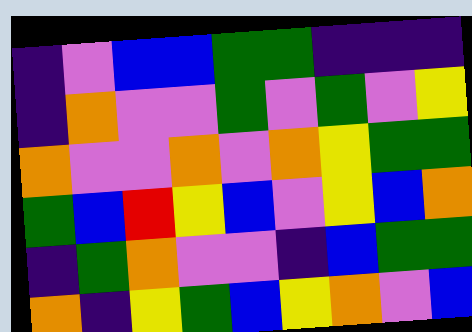[["indigo", "violet", "blue", "blue", "green", "green", "indigo", "indigo", "indigo"], ["indigo", "orange", "violet", "violet", "green", "violet", "green", "violet", "yellow"], ["orange", "violet", "violet", "orange", "violet", "orange", "yellow", "green", "green"], ["green", "blue", "red", "yellow", "blue", "violet", "yellow", "blue", "orange"], ["indigo", "green", "orange", "violet", "violet", "indigo", "blue", "green", "green"], ["orange", "indigo", "yellow", "green", "blue", "yellow", "orange", "violet", "blue"]]